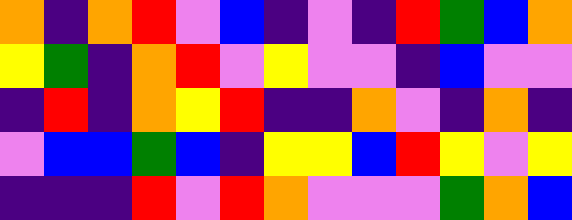[["orange", "indigo", "orange", "red", "violet", "blue", "indigo", "violet", "indigo", "red", "green", "blue", "orange"], ["yellow", "green", "indigo", "orange", "red", "violet", "yellow", "violet", "violet", "indigo", "blue", "violet", "violet"], ["indigo", "red", "indigo", "orange", "yellow", "red", "indigo", "indigo", "orange", "violet", "indigo", "orange", "indigo"], ["violet", "blue", "blue", "green", "blue", "indigo", "yellow", "yellow", "blue", "red", "yellow", "violet", "yellow"], ["indigo", "indigo", "indigo", "red", "violet", "red", "orange", "violet", "violet", "violet", "green", "orange", "blue"]]